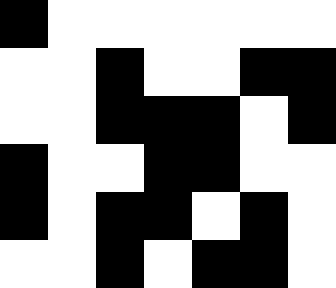[["black", "white", "white", "white", "white", "white", "white"], ["white", "white", "black", "white", "white", "black", "black"], ["white", "white", "black", "black", "black", "white", "black"], ["black", "white", "white", "black", "black", "white", "white"], ["black", "white", "black", "black", "white", "black", "white"], ["white", "white", "black", "white", "black", "black", "white"]]